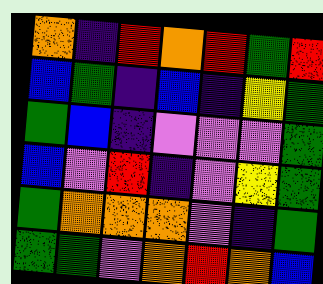[["orange", "indigo", "red", "orange", "red", "green", "red"], ["blue", "green", "indigo", "blue", "indigo", "yellow", "green"], ["green", "blue", "indigo", "violet", "violet", "violet", "green"], ["blue", "violet", "red", "indigo", "violet", "yellow", "green"], ["green", "orange", "orange", "orange", "violet", "indigo", "green"], ["green", "green", "violet", "orange", "red", "orange", "blue"]]